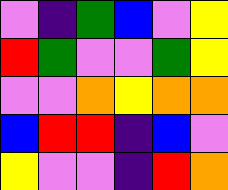[["violet", "indigo", "green", "blue", "violet", "yellow"], ["red", "green", "violet", "violet", "green", "yellow"], ["violet", "violet", "orange", "yellow", "orange", "orange"], ["blue", "red", "red", "indigo", "blue", "violet"], ["yellow", "violet", "violet", "indigo", "red", "orange"]]